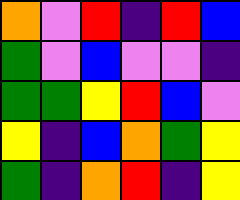[["orange", "violet", "red", "indigo", "red", "blue"], ["green", "violet", "blue", "violet", "violet", "indigo"], ["green", "green", "yellow", "red", "blue", "violet"], ["yellow", "indigo", "blue", "orange", "green", "yellow"], ["green", "indigo", "orange", "red", "indigo", "yellow"]]